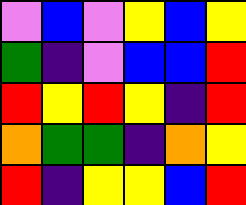[["violet", "blue", "violet", "yellow", "blue", "yellow"], ["green", "indigo", "violet", "blue", "blue", "red"], ["red", "yellow", "red", "yellow", "indigo", "red"], ["orange", "green", "green", "indigo", "orange", "yellow"], ["red", "indigo", "yellow", "yellow", "blue", "red"]]